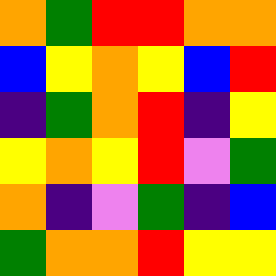[["orange", "green", "red", "red", "orange", "orange"], ["blue", "yellow", "orange", "yellow", "blue", "red"], ["indigo", "green", "orange", "red", "indigo", "yellow"], ["yellow", "orange", "yellow", "red", "violet", "green"], ["orange", "indigo", "violet", "green", "indigo", "blue"], ["green", "orange", "orange", "red", "yellow", "yellow"]]